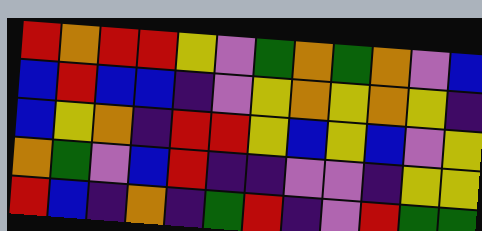[["red", "orange", "red", "red", "yellow", "violet", "green", "orange", "green", "orange", "violet", "blue"], ["blue", "red", "blue", "blue", "indigo", "violet", "yellow", "orange", "yellow", "orange", "yellow", "indigo"], ["blue", "yellow", "orange", "indigo", "red", "red", "yellow", "blue", "yellow", "blue", "violet", "yellow"], ["orange", "green", "violet", "blue", "red", "indigo", "indigo", "violet", "violet", "indigo", "yellow", "yellow"], ["red", "blue", "indigo", "orange", "indigo", "green", "red", "indigo", "violet", "red", "green", "green"]]